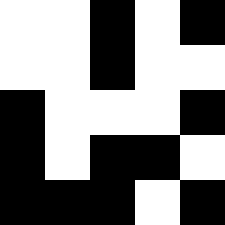[["white", "white", "black", "white", "black"], ["white", "white", "black", "white", "white"], ["black", "white", "white", "white", "black"], ["black", "white", "black", "black", "white"], ["black", "black", "black", "white", "black"]]